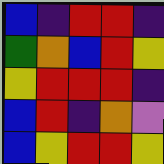[["blue", "indigo", "red", "red", "indigo"], ["green", "orange", "blue", "red", "yellow"], ["yellow", "red", "red", "red", "indigo"], ["blue", "red", "indigo", "orange", "violet"], ["blue", "yellow", "red", "red", "yellow"]]